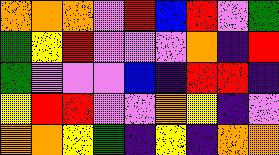[["orange", "orange", "orange", "violet", "red", "blue", "red", "violet", "green"], ["green", "yellow", "red", "violet", "violet", "violet", "orange", "indigo", "red"], ["green", "violet", "violet", "violet", "blue", "indigo", "red", "red", "indigo"], ["yellow", "red", "red", "violet", "violet", "orange", "yellow", "indigo", "violet"], ["orange", "orange", "yellow", "green", "indigo", "yellow", "indigo", "orange", "orange"]]